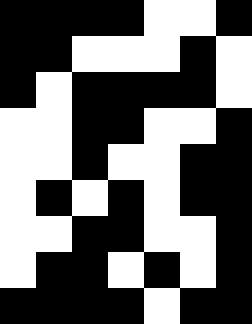[["black", "black", "black", "black", "white", "white", "black"], ["black", "black", "white", "white", "white", "black", "white"], ["black", "white", "black", "black", "black", "black", "white"], ["white", "white", "black", "black", "white", "white", "black"], ["white", "white", "black", "white", "white", "black", "black"], ["white", "black", "white", "black", "white", "black", "black"], ["white", "white", "black", "black", "white", "white", "black"], ["white", "black", "black", "white", "black", "white", "black"], ["black", "black", "black", "black", "white", "black", "black"]]